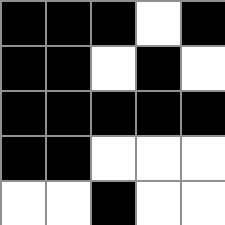[["black", "black", "black", "white", "black"], ["black", "black", "white", "black", "white"], ["black", "black", "black", "black", "black"], ["black", "black", "white", "white", "white"], ["white", "white", "black", "white", "white"]]